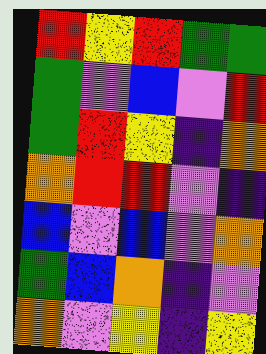[["red", "yellow", "red", "green", "green"], ["green", "violet", "blue", "violet", "red"], ["green", "red", "yellow", "indigo", "orange"], ["orange", "red", "red", "violet", "indigo"], ["blue", "violet", "blue", "violet", "orange"], ["green", "blue", "orange", "indigo", "violet"], ["orange", "violet", "yellow", "indigo", "yellow"]]